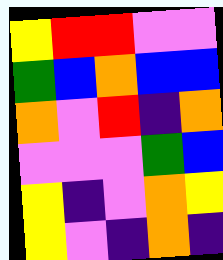[["yellow", "red", "red", "violet", "violet"], ["green", "blue", "orange", "blue", "blue"], ["orange", "violet", "red", "indigo", "orange"], ["violet", "violet", "violet", "green", "blue"], ["yellow", "indigo", "violet", "orange", "yellow"], ["yellow", "violet", "indigo", "orange", "indigo"]]